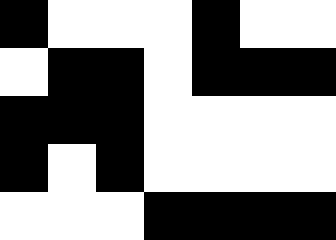[["black", "white", "white", "white", "black", "white", "white"], ["white", "black", "black", "white", "black", "black", "black"], ["black", "black", "black", "white", "white", "white", "white"], ["black", "white", "black", "white", "white", "white", "white"], ["white", "white", "white", "black", "black", "black", "black"]]